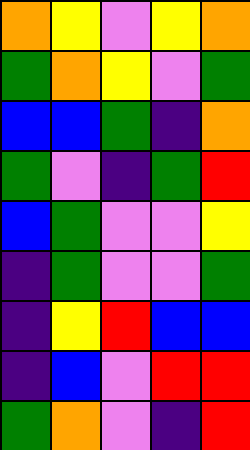[["orange", "yellow", "violet", "yellow", "orange"], ["green", "orange", "yellow", "violet", "green"], ["blue", "blue", "green", "indigo", "orange"], ["green", "violet", "indigo", "green", "red"], ["blue", "green", "violet", "violet", "yellow"], ["indigo", "green", "violet", "violet", "green"], ["indigo", "yellow", "red", "blue", "blue"], ["indigo", "blue", "violet", "red", "red"], ["green", "orange", "violet", "indigo", "red"]]